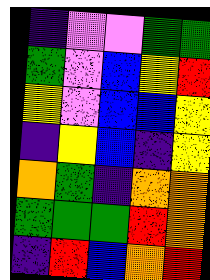[["indigo", "violet", "violet", "green", "green"], ["green", "violet", "blue", "yellow", "red"], ["yellow", "violet", "blue", "blue", "yellow"], ["indigo", "yellow", "blue", "indigo", "yellow"], ["orange", "green", "indigo", "orange", "orange"], ["green", "green", "green", "red", "orange"], ["indigo", "red", "blue", "orange", "red"]]